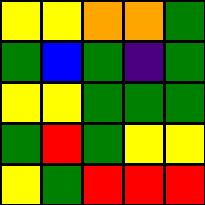[["yellow", "yellow", "orange", "orange", "green"], ["green", "blue", "green", "indigo", "green"], ["yellow", "yellow", "green", "green", "green"], ["green", "red", "green", "yellow", "yellow"], ["yellow", "green", "red", "red", "red"]]